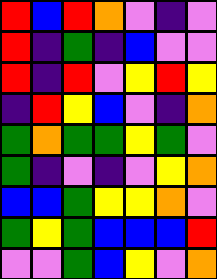[["red", "blue", "red", "orange", "violet", "indigo", "violet"], ["red", "indigo", "green", "indigo", "blue", "violet", "violet"], ["red", "indigo", "red", "violet", "yellow", "red", "yellow"], ["indigo", "red", "yellow", "blue", "violet", "indigo", "orange"], ["green", "orange", "green", "green", "yellow", "green", "violet"], ["green", "indigo", "violet", "indigo", "violet", "yellow", "orange"], ["blue", "blue", "green", "yellow", "yellow", "orange", "violet"], ["green", "yellow", "green", "blue", "blue", "blue", "red"], ["violet", "violet", "green", "blue", "yellow", "violet", "orange"]]